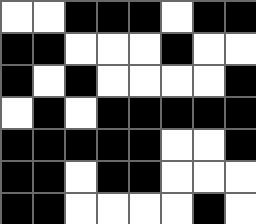[["white", "white", "black", "black", "black", "white", "black", "black"], ["black", "black", "white", "white", "white", "black", "white", "white"], ["black", "white", "black", "white", "white", "white", "white", "black"], ["white", "black", "white", "black", "black", "black", "black", "black"], ["black", "black", "black", "black", "black", "white", "white", "black"], ["black", "black", "white", "black", "black", "white", "white", "white"], ["black", "black", "white", "white", "white", "white", "black", "white"]]